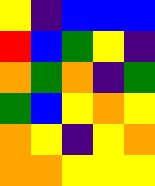[["yellow", "indigo", "blue", "blue", "blue"], ["red", "blue", "green", "yellow", "indigo"], ["orange", "green", "orange", "indigo", "green"], ["green", "blue", "yellow", "orange", "yellow"], ["orange", "yellow", "indigo", "yellow", "orange"], ["orange", "orange", "yellow", "yellow", "yellow"]]